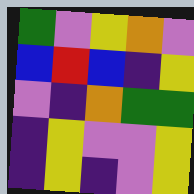[["green", "violet", "yellow", "orange", "violet"], ["blue", "red", "blue", "indigo", "yellow"], ["violet", "indigo", "orange", "green", "green"], ["indigo", "yellow", "violet", "violet", "yellow"], ["indigo", "yellow", "indigo", "violet", "yellow"]]